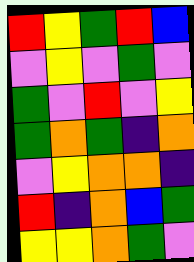[["red", "yellow", "green", "red", "blue"], ["violet", "yellow", "violet", "green", "violet"], ["green", "violet", "red", "violet", "yellow"], ["green", "orange", "green", "indigo", "orange"], ["violet", "yellow", "orange", "orange", "indigo"], ["red", "indigo", "orange", "blue", "green"], ["yellow", "yellow", "orange", "green", "violet"]]